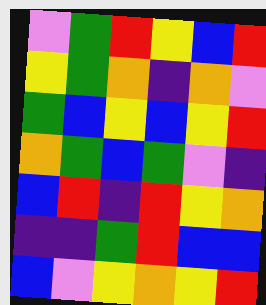[["violet", "green", "red", "yellow", "blue", "red"], ["yellow", "green", "orange", "indigo", "orange", "violet"], ["green", "blue", "yellow", "blue", "yellow", "red"], ["orange", "green", "blue", "green", "violet", "indigo"], ["blue", "red", "indigo", "red", "yellow", "orange"], ["indigo", "indigo", "green", "red", "blue", "blue"], ["blue", "violet", "yellow", "orange", "yellow", "red"]]